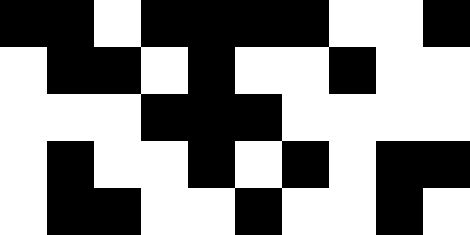[["black", "black", "white", "black", "black", "black", "black", "white", "white", "black"], ["white", "black", "black", "white", "black", "white", "white", "black", "white", "white"], ["white", "white", "white", "black", "black", "black", "white", "white", "white", "white"], ["white", "black", "white", "white", "black", "white", "black", "white", "black", "black"], ["white", "black", "black", "white", "white", "black", "white", "white", "black", "white"]]